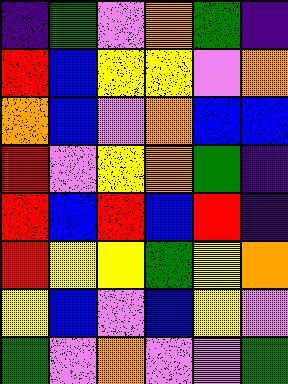[["indigo", "green", "violet", "orange", "green", "indigo"], ["red", "blue", "yellow", "yellow", "violet", "orange"], ["orange", "blue", "violet", "orange", "blue", "blue"], ["red", "violet", "yellow", "orange", "green", "indigo"], ["red", "blue", "red", "blue", "red", "indigo"], ["red", "yellow", "yellow", "green", "yellow", "orange"], ["yellow", "blue", "violet", "blue", "yellow", "violet"], ["green", "violet", "orange", "violet", "violet", "green"]]